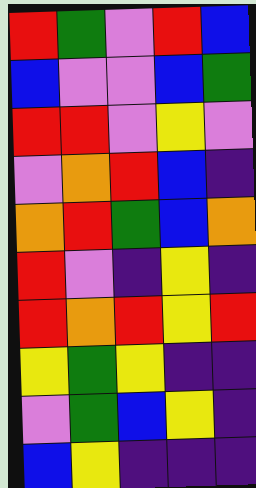[["red", "green", "violet", "red", "blue"], ["blue", "violet", "violet", "blue", "green"], ["red", "red", "violet", "yellow", "violet"], ["violet", "orange", "red", "blue", "indigo"], ["orange", "red", "green", "blue", "orange"], ["red", "violet", "indigo", "yellow", "indigo"], ["red", "orange", "red", "yellow", "red"], ["yellow", "green", "yellow", "indigo", "indigo"], ["violet", "green", "blue", "yellow", "indigo"], ["blue", "yellow", "indigo", "indigo", "indigo"]]